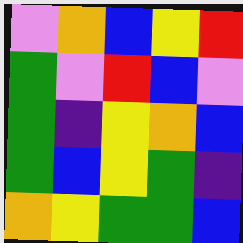[["violet", "orange", "blue", "yellow", "red"], ["green", "violet", "red", "blue", "violet"], ["green", "indigo", "yellow", "orange", "blue"], ["green", "blue", "yellow", "green", "indigo"], ["orange", "yellow", "green", "green", "blue"]]